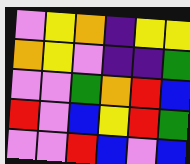[["violet", "yellow", "orange", "indigo", "yellow", "yellow"], ["orange", "yellow", "violet", "indigo", "indigo", "green"], ["violet", "violet", "green", "orange", "red", "blue"], ["red", "violet", "blue", "yellow", "red", "green"], ["violet", "violet", "red", "blue", "violet", "blue"]]